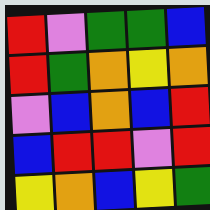[["red", "violet", "green", "green", "blue"], ["red", "green", "orange", "yellow", "orange"], ["violet", "blue", "orange", "blue", "red"], ["blue", "red", "red", "violet", "red"], ["yellow", "orange", "blue", "yellow", "green"]]